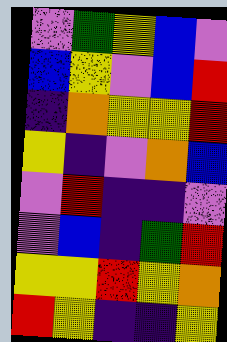[["violet", "green", "yellow", "blue", "violet"], ["blue", "yellow", "violet", "blue", "red"], ["indigo", "orange", "yellow", "yellow", "red"], ["yellow", "indigo", "violet", "orange", "blue"], ["violet", "red", "indigo", "indigo", "violet"], ["violet", "blue", "indigo", "green", "red"], ["yellow", "yellow", "red", "yellow", "orange"], ["red", "yellow", "indigo", "indigo", "yellow"]]